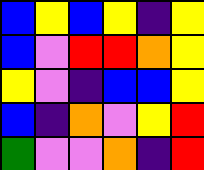[["blue", "yellow", "blue", "yellow", "indigo", "yellow"], ["blue", "violet", "red", "red", "orange", "yellow"], ["yellow", "violet", "indigo", "blue", "blue", "yellow"], ["blue", "indigo", "orange", "violet", "yellow", "red"], ["green", "violet", "violet", "orange", "indigo", "red"]]